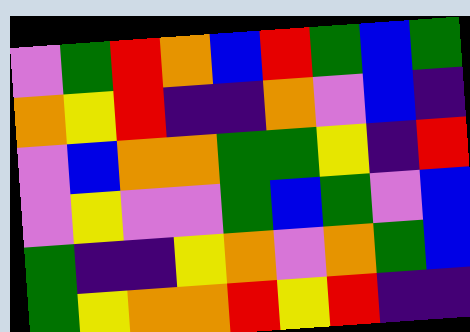[["violet", "green", "red", "orange", "blue", "red", "green", "blue", "green"], ["orange", "yellow", "red", "indigo", "indigo", "orange", "violet", "blue", "indigo"], ["violet", "blue", "orange", "orange", "green", "green", "yellow", "indigo", "red"], ["violet", "yellow", "violet", "violet", "green", "blue", "green", "violet", "blue"], ["green", "indigo", "indigo", "yellow", "orange", "violet", "orange", "green", "blue"], ["green", "yellow", "orange", "orange", "red", "yellow", "red", "indigo", "indigo"]]